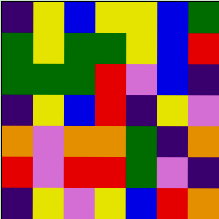[["indigo", "yellow", "blue", "yellow", "yellow", "blue", "green"], ["green", "yellow", "green", "green", "yellow", "blue", "red"], ["green", "green", "green", "red", "violet", "blue", "indigo"], ["indigo", "yellow", "blue", "red", "indigo", "yellow", "violet"], ["orange", "violet", "orange", "orange", "green", "indigo", "orange"], ["red", "violet", "red", "red", "green", "violet", "indigo"], ["indigo", "yellow", "violet", "yellow", "blue", "red", "orange"]]